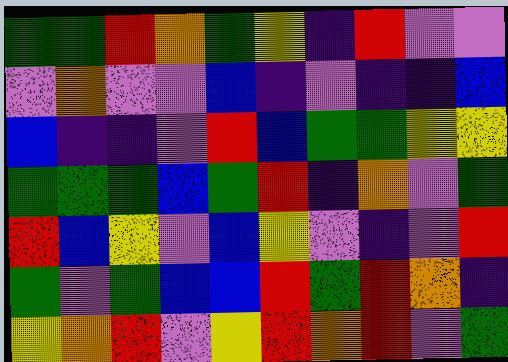[["green", "green", "red", "orange", "green", "yellow", "indigo", "red", "violet", "violet"], ["violet", "orange", "violet", "violet", "blue", "indigo", "violet", "indigo", "indigo", "blue"], ["blue", "indigo", "indigo", "violet", "red", "blue", "green", "green", "yellow", "yellow"], ["green", "green", "green", "blue", "green", "red", "indigo", "orange", "violet", "green"], ["red", "blue", "yellow", "violet", "blue", "yellow", "violet", "indigo", "violet", "red"], ["green", "violet", "green", "blue", "blue", "red", "green", "red", "orange", "indigo"], ["yellow", "orange", "red", "violet", "yellow", "red", "orange", "red", "violet", "green"]]